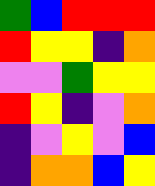[["green", "blue", "red", "red", "red"], ["red", "yellow", "yellow", "indigo", "orange"], ["violet", "violet", "green", "yellow", "yellow"], ["red", "yellow", "indigo", "violet", "orange"], ["indigo", "violet", "yellow", "violet", "blue"], ["indigo", "orange", "orange", "blue", "yellow"]]